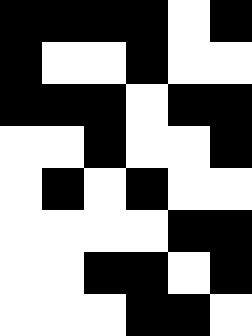[["black", "black", "black", "black", "white", "black"], ["black", "white", "white", "black", "white", "white"], ["black", "black", "black", "white", "black", "black"], ["white", "white", "black", "white", "white", "black"], ["white", "black", "white", "black", "white", "white"], ["white", "white", "white", "white", "black", "black"], ["white", "white", "black", "black", "white", "black"], ["white", "white", "white", "black", "black", "white"]]